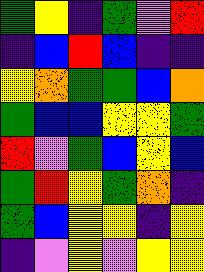[["green", "yellow", "indigo", "green", "violet", "red"], ["indigo", "blue", "red", "blue", "indigo", "indigo"], ["yellow", "orange", "green", "green", "blue", "orange"], ["green", "blue", "blue", "yellow", "yellow", "green"], ["red", "violet", "green", "blue", "yellow", "blue"], ["green", "red", "yellow", "green", "orange", "indigo"], ["green", "blue", "yellow", "yellow", "indigo", "yellow"], ["indigo", "violet", "yellow", "violet", "yellow", "yellow"]]